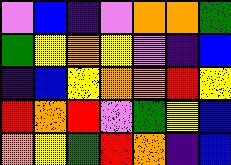[["violet", "blue", "indigo", "violet", "orange", "orange", "green"], ["green", "yellow", "orange", "yellow", "violet", "indigo", "blue"], ["indigo", "blue", "yellow", "orange", "orange", "red", "yellow"], ["red", "orange", "red", "violet", "green", "yellow", "blue"], ["orange", "yellow", "green", "red", "orange", "indigo", "blue"]]